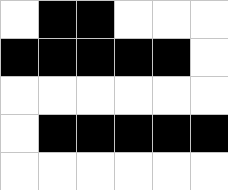[["white", "black", "black", "white", "white", "white"], ["black", "black", "black", "black", "black", "white"], ["white", "white", "white", "white", "white", "white"], ["white", "black", "black", "black", "black", "black"], ["white", "white", "white", "white", "white", "white"]]